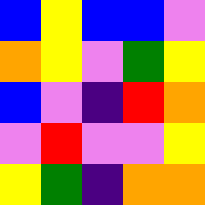[["blue", "yellow", "blue", "blue", "violet"], ["orange", "yellow", "violet", "green", "yellow"], ["blue", "violet", "indigo", "red", "orange"], ["violet", "red", "violet", "violet", "yellow"], ["yellow", "green", "indigo", "orange", "orange"]]